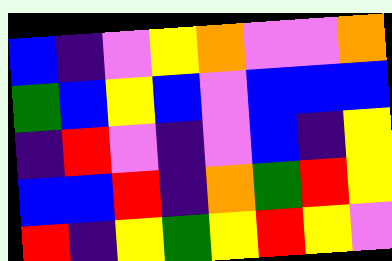[["blue", "indigo", "violet", "yellow", "orange", "violet", "violet", "orange"], ["green", "blue", "yellow", "blue", "violet", "blue", "blue", "blue"], ["indigo", "red", "violet", "indigo", "violet", "blue", "indigo", "yellow"], ["blue", "blue", "red", "indigo", "orange", "green", "red", "yellow"], ["red", "indigo", "yellow", "green", "yellow", "red", "yellow", "violet"]]